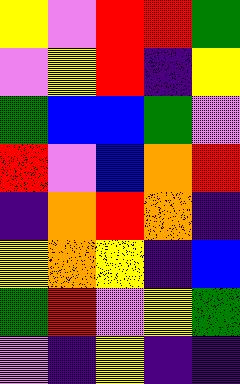[["yellow", "violet", "red", "red", "green"], ["violet", "yellow", "red", "indigo", "yellow"], ["green", "blue", "blue", "green", "violet"], ["red", "violet", "blue", "orange", "red"], ["indigo", "orange", "red", "orange", "indigo"], ["yellow", "orange", "yellow", "indigo", "blue"], ["green", "red", "violet", "yellow", "green"], ["violet", "indigo", "yellow", "indigo", "indigo"]]